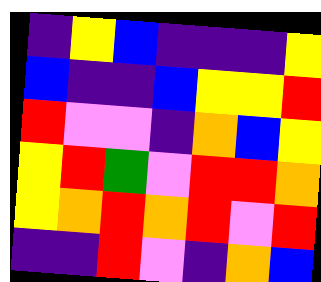[["indigo", "yellow", "blue", "indigo", "indigo", "indigo", "yellow"], ["blue", "indigo", "indigo", "blue", "yellow", "yellow", "red"], ["red", "violet", "violet", "indigo", "orange", "blue", "yellow"], ["yellow", "red", "green", "violet", "red", "red", "orange"], ["yellow", "orange", "red", "orange", "red", "violet", "red"], ["indigo", "indigo", "red", "violet", "indigo", "orange", "blue"]]